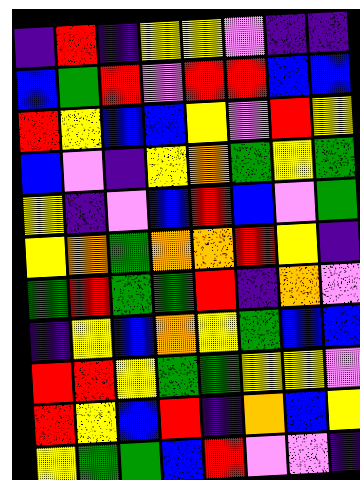[["indigo", "red", "indigo", "yellow", "yellow", "violet", "indigo", "indigo"], ["blue", "green", "red", "violet", "red", "red", "blue", "blue"], ["red", "yellow", "blue", "blue", "yellow", "violet", "red", "yellow"], ["blue", "violet", "indigo", "yellow", "orange", "green", "yellow", "green"], ["yellow", "indigo", "violet", "blue", "red", "blue", "violet", "green"], ["yellow", "orange", "green", "orange", "orange", "red", "yellow", "indigo"], ["green", "red", "green", "green", "red", "indigo", "orange", "violet"], ["indigo", "yellow", "blue", "orange", "yellow", "green", "blue", "blue"], ["red", "red", "yellow", "green", "green", "yellow", "yellow", "violet"], ["red", "yellow", "blue", "red", "indigo", "orange", "blue", "yellow"], ["yellow", "green", "green", "blue", "red", "violet", "violet", "indigo"]]